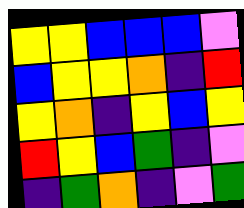[["yellow", "yellow", "blue", "blue", "blue", "violet"], ["blue", "yellow", "yellow", "orange", "indigo", "red"], ["yellow", "orange", "indigo", "yellow", "blue", "yellow"], ["red", "yellow", "blue", "green", "indigo", "violet"], ["indigo", "green", "orange", "indigo", "violet", "green"]]